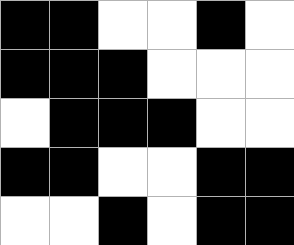[["black", "black", "white", "white", "black", "white"], ["black", "black", "black", "white", "white", "white"], ["white", "black", "black", "black", "white", "white"], ["black", "black", "white", "white", "black", "black"], ["white", "white", "black", "white", "black", "black"]]